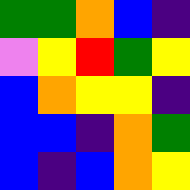[["green", "green", "orange", "blue", "indigo"], ["violet", "yellow", "red", "green", "yellow"], ["blue", "orange", "yellow", "yellow", "indigo"], ["blue", "blue", "indigo", "orange", "green"], ["blue", "indigo", "blue", "orange", "yellow"]]